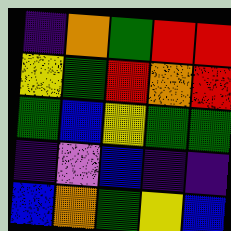[["indigo", "orange", "green", "red", "red"], ["yellow", "green", "red", "orange", "red"], ["green", "blue", "yellow", "green", "green"], ["indigo", "violet", "blue", "indigo", "indigo"], ["blue", "orange", "green", "yellow", "blue"]]